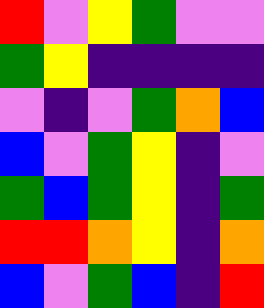[["red", "violet", "yellow", "green", "violet", "violet"], ["green", "yellow", "indigo", "indigo", "indigo", "indigo"], ["violet", "indigo", "violet", "green", "orange", "blue"], ["blue", "violet", "green", "yellow", "indigo", "violet"], ["green", "blue", "green", "yellow", "indigo", "green"], ["red", "red", "orange", "yellow", "indigo", "orange"], ["blue", "violet", "green", "blue", "indigo", "red"]]